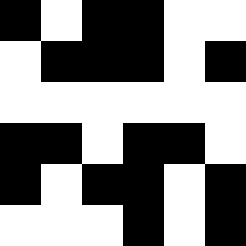[["black", "white", "black", "black", "white", "white"], ["white", "black", "black", "black", "white", "black"], ["white", "white", "white", "white", "white", "white"], ["black", "black", "white", "black", "black", "white"], ["black", "white", "black", "black", "white", "black"], ["white", "white", "white", "black", "white", "black"]]